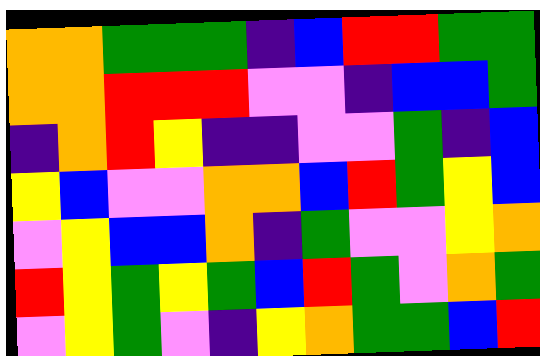[["orange", "orange", "green", "green", "green", "indigo", "blue", "red", "red", "green", "green"], ["orange", "orange", "red", "red", "red", "violet", "violet", "indigo", "blue", "blue", "green"], ["indigo", "orange", "red", "yellow", "indigo", "indigo", "violet", "violet", "green", "indigo", "blue"], ["yellow", "blue", "violet", "violet", "orange", "orange", "blue", "red", "green", "yellow", "blue"], ["violet", "yellow", "blue", "blue", "orange", "indigo", "green", "violet", "violet", "yellow", "orange"], ["red", "yellow", "green", "yellow", "green", "blue", "red", "green", "violet", "orange", "green"], ["violet", "yellow", "green", "violet", "indigo", "yellow", "orange", "green", "green", "blue", "red"]]